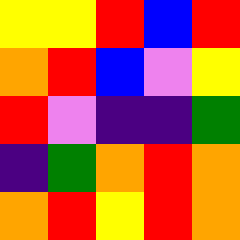[["yellow", "yellow", "red", "blue", "red"], ["orange", "red", "blue", "violet", "yellow"], ["red", "violet", "indigo", "indigo", "green"], ["indigo", "green", "orange", "red", "orange"], ["orange", "red", "yellow", "red", "orange"]]